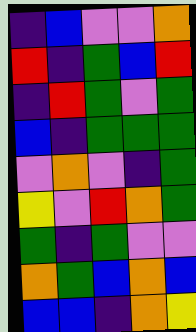[["indigo", "blue", "violet", "violet", "orange"], ["red", "indigo", "green", "blue", "red"], ["indigo", "red", "green", "violet", "green"], ["blue", "indigo", "green", "green", "green"], ["violet", "orange", "violet", "indigo", "green"], ["yellow", "violet", "red", "orange", "green"], ["green", "indigo", "green", "violet", "violet"], ["orange", "green", "blue", "orange", "blue"], ["blue", "blue", "indigo", "orange", "yellow"]]